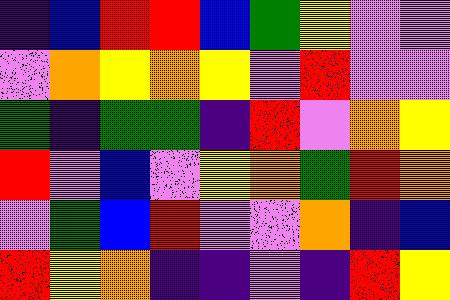[["indigo", "blue", "red", "red", "blue", "green", "yellow", "violet", "violet"], ["violet", "orange", "yellow", "orange", "yellow", "violet", "red", "violet", "violet"], ["green", "indigo", "green", "green", "indigo", "red", "violet", "orange", "yellow"], ["red", "violet", "blue", "violet", "yellow", "orange", "green", "red", "orange"], ["violet", "green", "blue", "red", "violet", "violet", "orange", "indigo", "blue"], ["red", "yellow", "orange", "indigo", "indigo", "violet", "indigo", "red", "yellow"]]